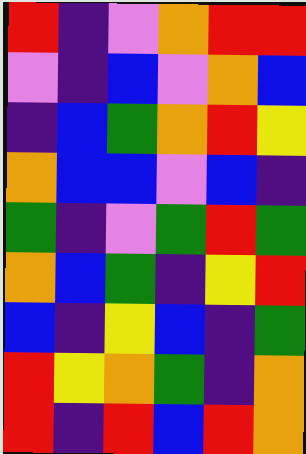[["red", "indigo", "violet", "orange", "red", "red"], ["violet", "indigo", "blue", "violet", "orange", "blue"], ["indigo", "blue", "green", "orange", "red", "yellow"], ["orange", "blue", "blue", "violet", "blue", "indigo"], ["green", "indigo", "violet", "green", "red", "green"], ["orange", "blue", "green", "indigo", "yellow", "red"], ["blue", "indigo", "yellow", "blue", "indigo", "green"], ["red", "yellow", "orange", "green", "indigo", "orange"], ["red", "indigo", "red", "blue", "red", "orange"]]